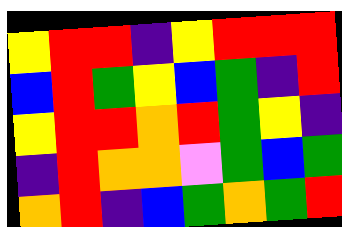[["yellow", "red", "red", "indigo", "yellow", "red", "red", "red"], ["blue", "red", "green", "yellow", "blue", "green", "indigo", "red"], ["yellow", "red", "red", "orange", "red", "green", "yellow", "indigo"], ["indigo", "red", "orange", "orange", "violet", "green", "blue", "green"], ["orange", "red", "indigo", "blue", "green", "orange", "green", "red"]]